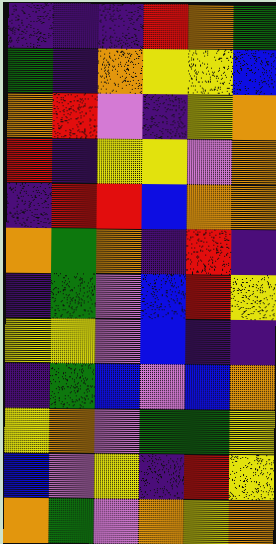[["indigo", "indigo", "indigo", "red", "orange", "green"], ["green", "indigo", "orange", "yellow", "yellow", "blue"], ["orange", "red", "violet", "indigo", "yellow", "orange"], ["red", "indigo", "yellow", "yellow", "violet", "orange"], ["indigo", "red", "red", "blue", "orange", "orange"], ["orange", "green", "orange", "indigo", "red", "indigo"], ["indigo", "green", "violet", "blue", "red", "yellow"], ["yellow", "yellow", "violet", "blue", "indigo", "indigo"], ["indigo", "green", "blue", "violet", "blue", "orange"], ["yellow", "orange", "violet", "green", "green", "yellow"], ["blue", "violet", "yellow", "indigo", "red", "yellow"], ["orange", "green", "violet", "orange", "yellow", "orange"]]